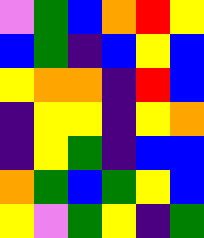[["violet", "green", "blue", "orange", "red", "yellow"], ["blue", "green", "indigo", "blue", "yellow", "blue"], ["yellow", "orange", "orange", "indigo", "red", "blue"], ["indigo", "yellow", "yellow", "indigo", "yellow", "orange"], ["indigo", "yellow", "green", "indigo", "blue", "blue"], ["orange", "green", "blue", "green", "yellow", "blue"], ["yellow", "violet", "green", "yellow", "indigo", "green"]]